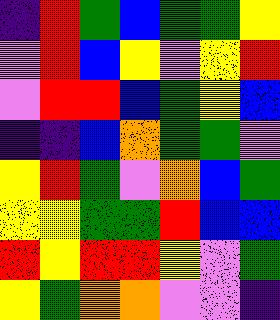[["indigo", "red", "green", "blue", "green", "green", "yellow"], ["violet", "red", "blue", "yellow", "violet", "yellow", "red"], ["violet", "red", "red", "blue", "green", "yellow", "blue"], ["indigo", "indigo", "blue", "orange", "green", "green", "violet"], ["yellow", "red", "green", "violet", "orange", "blue", "green"], ["yellow", "yellow", "green", "green", "red", "blue", "blue"], ["red", "yellow", "red", "red", "yellow", "violet", "green"], ["yellow", "green", "orange", "orange", "violet", "violet", "indigo"]]